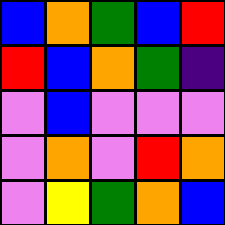[["blue", "orange", "green", "blue", "red"], ["red", "blue", "orange", "green", "indigo"], ["violet", "blue", "violet", "violet", "violet"], ["violet", "orange", "violet", "red", "orange"], ["violet", "yellow", "green", "orange", "blue"]]